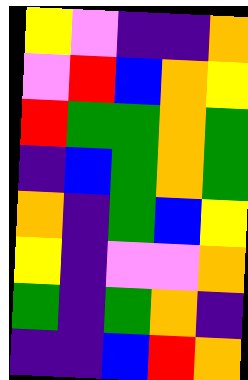[["yellow", "violet", "indigo", "indigo", "orange"], ["violet", "red", "blue", "orange", "yellow"], ["red", "green", "green", "orange", "green"], ["indigo", "blue", "green", "orange", "green"], ["orange", "indigo", "green", "blue", "yellow"], ["yellow", "indigo", "violet", "violet", "orange"], ["green", "indigo", "green", "orange", "indigo"], ["indigo", "indigo", "blue", "red", "orange"]]